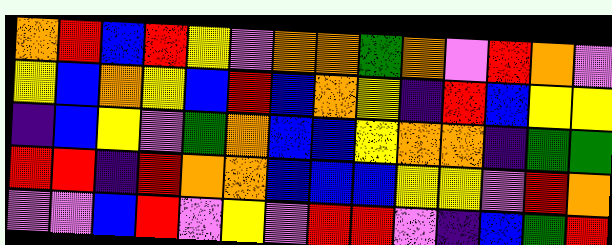[["orange", "red", "blue", "red", "yellow", "violet", "orange", "orange", "green", "orange", "violet", "red", "orange", "violet"], ["yellow", "blue", "orange", "yellow", "blue", "red", "blue", "orange", "yellow", "indigo", "red", "blue", "yellow", "yellow"], ["indigo", "blue", "yellow", "violet", "green", "orange", "blue", "blue", "yellow", "orange", "orange", "indigo", "green", "green"], ["red", "red", "indigo", "red", "orange", "orange", "blue", "blue", "blue", "yellow", "yellow", "violet", "red", "orange"], ["violet", "violet", "blue", "red", "violet", "yellow", "violet", "red", "red", "violet", "indigo", "blue", "green", "red"]]